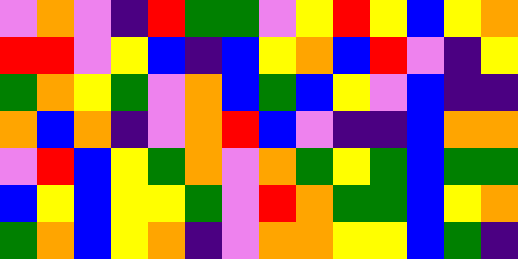[["violet", "orange", "violet", "indigo", "red", "green", "green", "violet", "yellow", "red", "yellow", "blue", "yellow", "orange"], ["red", "red", "violet", "yellow", "blue", "indigo", "blue", "yellow", "orange", "blue", "red", "violet", "indigo", "yellow"], ["green", "orange", "yellow", "green", "violet", "orange", "blue", "green", "blue", "yellow", "violet", "blue", "indigo", "indigo"], ["orange", "blue", "orange", "indigo", "violet", "orange", "red", "blue", "violet", "indigo", "indigo", "blue", "orange", "orange"], ["violet", "red", "blue", "yellow", "green", "orange", "violet", "orange", "green", "yellow", "green", "blue", "green", "green"], ["blue", "yellow", "blue", "yellow", "yellow", "green", "violet", "red", "orange", "green", "green", "blue", "yellow", "orange"], ["green", "orange", "blue", "yellow", "orange", "indigo", "violet", "orange", "orange", "yellow", "yellow", "blue", "green", "indigo"]]